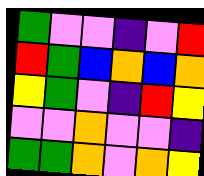[["green", "violet", "violet", "indigo", "violet", "red"], ["red", "green", "blue", "orange", "blue", "orange"], ["yellow", "green", "violet", "indigo", "red", "yellow"], ["violet", "violet", "orange", "violet", "violet", "indigo"], ["green", "green", "orange", "violet", "orange", "yellow"]]